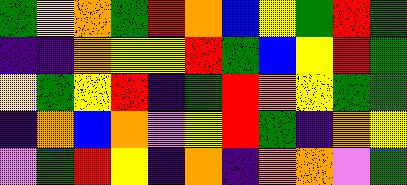[["green", "yellow", "orange", "green", "red", "orange", "blue", "yellow", "green", "red", "green"], ["indigo", "indigo", "orange", "yellow", "yellow", "red", "green", "blue", "yellow", "red", "green"], ["yellow", "green", "yellow", "red", "indigo", "green", "red", "orange", "yellow", "green", "green"], ["indigo", "orange", "blue", "orange", "violet", "yellow", "red", "green", "indigo", "orange", "yellow"], ["violet", "green", "red", "yellow", "indigo", "orange", "indigo", "orange", "orange", "violet", "green"]]